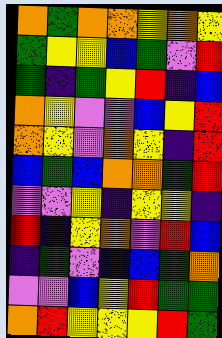[["orange", "green", "orange", "orange", "yellow", "orange", "yellow"], ["green", "yellow", "yellow", "blue", "green", "violet", "red"], ["green", "indigo", "green", "yellow", "red", "indigo", "blue"], ["orange", "yellow", "violet", "violet", "blue", "yellow", "red"], ["orange", "yellow", "violet", "orange", "yellow", "indigo", "red"], ["blue", "green", "blue", "orange", "orange", "green", "red"], ["violet", "violet", "yellow", "indigo", "yellow", "yellow", "indigo"], ["red", "indigo", "yellow", "orange", "violet", "red", "blue"], ["indigo", "green", "violet", "indigo", "blue", "green", "orange"], ["violet", "violet", "blue", "yellow", "red", "green", "green"], ["orange", "red", "yellow", "yellow", "yellow", "red", "green"]]